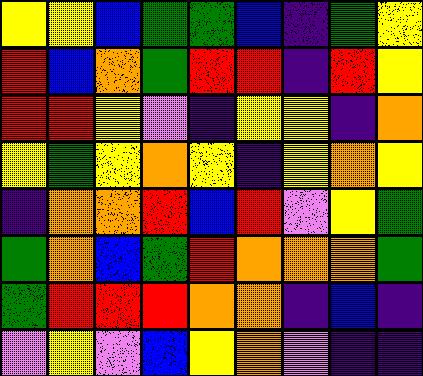[["yellow", "yellow", "blue", "green", "green", "blue", "indigo", "green", "yellow"], ["red", "blue", "orange", "green", "red", "red", "indigo", "red", "yellow"], ["red", "red", "yellow", "violet", "indigo", "yellow", "yellow", "indigo", "orange"], ["yellow", "green", "yellow", "orange", "yellow", "indigo", "yellow", "orange", "yellow"], ["indigo", "orange", "orange", "red", "blue", "red", "violet", "yellow", "green"], ["green", "orange", "blue", "green", "red", "orange", "orange", "orange", "green"], ["green", "red", "red", "red", "orange", "orange", "indigo", "blue", "indigo"], ["violet", "yellow", "violet", "blue", "yellow", "orange", "violet", "indigo", "indigo"]]